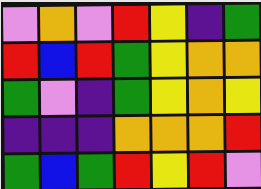[["violet", "orange", "violet", "red", "yellow", "indigo", "green"], ["red", "blue", "red", "green", "yellow", "orange", "orange"], ["green", "violet", "indigo", "green", "yellow", "orange", "yellow"], ["indigo", "indigo", "indigo", "orange", "orange", "orange", "red"], ["green", "blue", "green", "red", "yellow", "red", "violet"]]